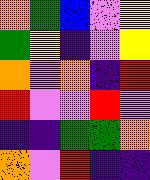[["orange", "green", "blue", "violet", "yellow"], ["green", "yellow", "indigo", "violet", "yellow"], ["orange", "violet", "orange", "indigo", "red"], ["red", "violet", "violet", "red", "violet"], ["indigo", "indigo", "green", "green", "orange"], ["orange", "violet", "red", "indigo", "indigo"]]